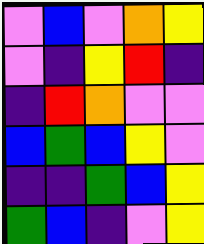[["violet", "blue", "violet", "orange", "yellow"], ["violet", "indigo", "yellow", "red", "indigo"], ["indigo", "red", "orange", "violet", "violet"], ["blue", "green", "blue", "yellow", "violet"], ["indigo", "indigo", "green", "blue", "yellow"], ["green", "blue", "indigo", "violet", "yellow"]]